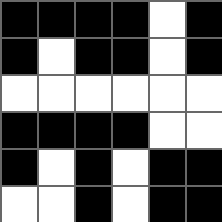[["black", "black", "black", "black", "white", "black"], ["black", "white", "black", "black", "white", "black"], ["white", "white", "white", "white", "white", "white"], ["black", "black", "black", "black", "white", "white"], ["black", "white", "black", "white", "black", "black"], ["white", "white", "black", "white", "black", "black"]]